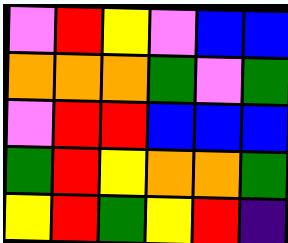[["violet", "red", "yellow", "violet", "blue", "blue"], ["orange", "orange", "orange", "green", "violet", "green"], ["violet", "red", "red", "blue", "blue", "blue"], ["green", "red", "yellow", "orange", "orange", "green"], ["yellow", "red", "green", "yellow", "red", "indigo"]]